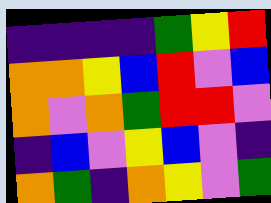[["indigo", "indigo", "indigo", "indigo", "green", "yellow", "red"], ["orange", "orange", "yellow", "blue", "red", "violet", "blue"], ["orange", "violet", "orange", "green", "red", "red", "violet"], ["indigo", "blue", "violet", "yellow", "blue", "violet", "indigo"], ["orange", "green", "indigo", "orange", "yellow", "violet", "green"]]